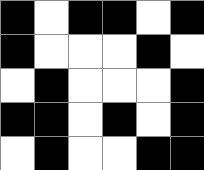[["black", "white", "black", "black", "white", "black"], ["black", "white", "white", "white", "black", "white"], ["white", "black", "white", "white", "white", "black"], ["black", "black", "white", "black", "white", "black"], ["white", "black", "white", "white", "black", "black"]]